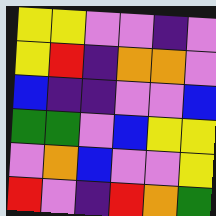[["yellow", "yellow", "violet", "violet", "indigo", "violet"], ["yellow", "red", "indigo", "orange", "orange", "violet"], ["blue", "indigo", "indigo", "violet", "violet", "blue"], ["green", "green", "violet", "blue", "yellow", "yellow"], ["violet", "orange", "blue", "violet", "violet", "yellow"], ["red", "violet", "indigo", "red", "orange", "green"]]